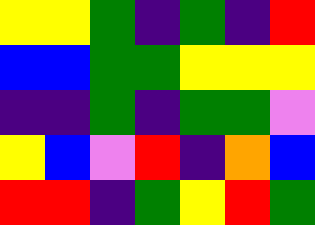[["yellow", "yellow", "green", "indigo", "green", "indigo", "red"], ["blue", "blue", "green", "green", "yellow", "yellow", "yellow"], ["indigo", "indigo", "green", "indigo", "green", "green", "violet"], ["yellow", "blue", "violet", "red", "indigo", "orange", "blue"], ["red", "red", "indigo", "green", "yellow", "red", "green"]]